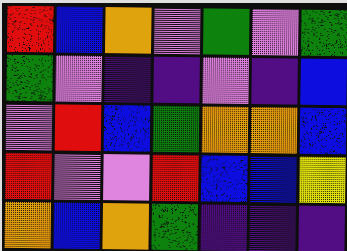[["red", "blue", "orange", "violet", "green", "violet", "green"], ["green", "violet", "indigo", "indigo", "violet", "indigo", "blue"], ["violet", "red", "blue", "green", "orange", "orange", "blue"], ["red", "violet", "violet", "red", "blue", "blue", "yellow"], ["orange", "blue", "orange", "green", "indigo", "indigo", "indigo"]]